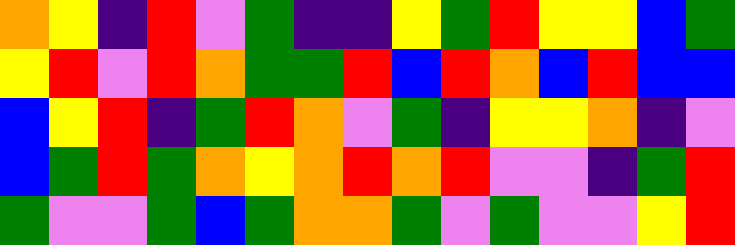[["orange", "yellow", "indigo", "red", "violet", "green", "indigo", "indigo", "yellow", "green", "red", "yellow", "yellow", "blue", "green"], ["yellow", "red", "violet", "red", "orange", "green", "green", "red", "blue", "red", "orange", "blue", "red", "blue", "blue"], ["blue", "yellow", "red", "indigo", "green", "red", "orange", "violet", "green", "indigo", "yellow", "yellow", "orange", "indigo", "violet"], ["blue", "green", "red", "green", "orange", "yellow", "orange", "red", "orange", "red", "violet", "violet", "indigo", "green", "red"], ["green", "violet", "violet", "green", "blue", "green", "orange", "orange", "green", "violet", "green", "violet", "violet", "yellow", "red"]]